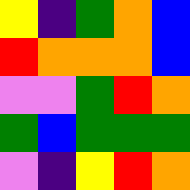[["yellow", "indigo", "green", "orange", "blue"], ["red", "orange", "orange", "orange", "blue"], ["violet", "violet", "green", "red", "orange"], ["green", "blue", "green", "green", "green"], ["violet", "indigo", "yellow", "red", "orange"]]